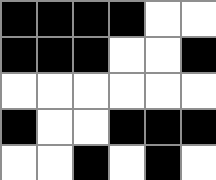[["black", "black", "black", "black", "white", "white"], ["black", "black", "black", "white", "white", "black"], ["white", "white", "white", "white", "white", "white"], ["black", "white", "white", "black", "black", "black"], ["white", "white", "black", "white", "black", "white"]]